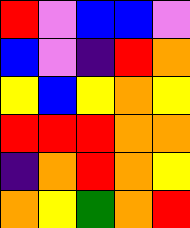[["red", "violet", "blue", "blue", "violet"], ["blue", "violet", "indigo", "red", "orange"], ["yellow", "blue", "yellow", "orange", "yellow"], ["red", "red", "red", "orange", "orange"], ["indigo", "orange", "red", "orange", "yellow"], ["orange", "yellow", "green", "orange", "red"]]